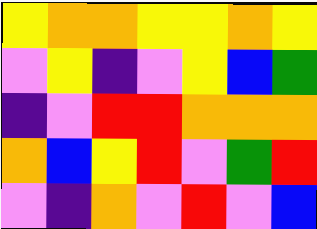[["yellow", "orange", "orange", "yellow", "yellow", "orange", "yellow"], ["violet", "yellow", "indigo", "violet", "yellow", "blue", "green"], ["indigo", "violet", "red", "red", "orange", "orange", "orange"], ["orange", "blue", "yellow", "red", "violet", "green", "red"], ["violet", "indigo", "orange", "violet", "red", "violet", "blue"]]